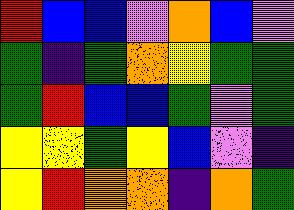[["red", "blue", "blue", "violet", "orange", "blue", "violet"], ["green", "indigo", "green", "orange", "yellow", "green", "green"], ["green", "red", "blue", "blue", "green", "violet", "green"], ["yellow", "yellow", "green", "yellow", "blue", "violet", "indigo"], ["yellow", "red", "orange", "orange", "indigo", "orange", "green"]]